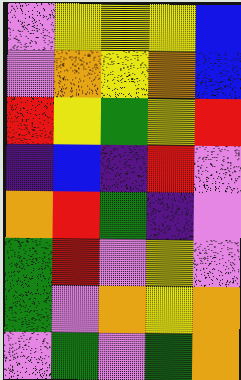[["violet", "yellow", "yellow", "yellow", "blue"], ["violet", "orange", "yellow", "orange", "blue"], ["red", "yellow", "green", "yellow", "red"], ["indigo", "blue", "indigo", "red", "violet"], ["orange", "red", "green", "indigo", "violet"], ["green", "red", "violet", "yellow", "violet"], ["green", "violet", "orange", "yellow", "orange"], ["violet", "green", "violet", "green", "orange"]]